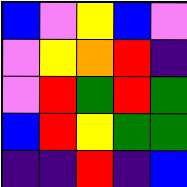[["blue", "violet", "yellow", "blue", "violet"], ["violet", "yellow", "orange", "red", "indigo"], ["violet", "red", "green", "red", "green"], ["blue", "red", "yellow", "green", "green"], ["indigo", "indigo", "red", "indigo", "blue"]]